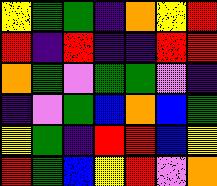[["yellow", "green", "green", "indigo", "orange", "yellow", "red"], ["red", "indigo", "red", "indigo", "indigo", "red", "red"], ["orange", "green", "violet", "green", "green", "violet", "indigo"], ["indigo", "violet", "green", "blue", "orange", "blue", "green"], ["yellow", "green", "indigo", "red", "red", "blue", "yellow"], ["red", "green", "blue", "yellow", "red", "violet", "orange"]]